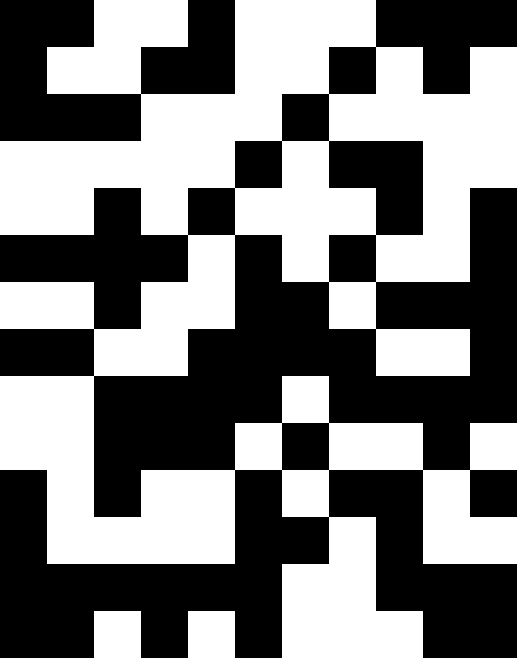[["black", "black", "white", "white", "black", "white", "white", "white", "black", "black", "black"], ["black", "white", "white", "black", "black", "white", "white", "black", "white", "black", "white"], ["black", "black", "black", "white", "white", "white", "black", "white", "white", "white", "white"], ["white", "white", "white", "white", "white", "black", "white", "black", "black", "white", "white"], ["white", "white", "black", "white", "black", "white", "white", "white", "black", "white", "black"], ["black", "black", "black", "black", "white", "black", "white", "black", "white", "white", "black"], ["white", "white", "black", "white", "white", "black", "black", "white", "black", "black", "black"], ["black", "black", "white", "white", "black", "black", "black", "black", "white", "white", "black"], ["white", "white", "black", "black", "black", "black", "white", "black", "black", "black", "black"], ["white", "white", "black", "black", "black", "white", "black", "white", "white", "black", "white"], ["black", "white", "black", "white", "white", "black", "white", "black", "black", "white", "black"], ["black", "white", "white", "white", "white", "black", "black", "white", "black", "white", "white"], ["black", "black", "black", "black", "black", "black", "white", "white", "black", "black", "black"], ["black", "black", "white", "black", "white", "black", "white", "white", "white", "black", "black"]]